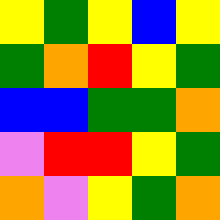[["yellow", "green", "yellow", "blue", "yellow"], ["green", "orange", "red", "yellow", "green"], ["blue", "blue", "green", "green", "orange"], ["violet", "red", "red", "yellow", "green"], ["orange", "violet", "yellow", "green", "orange"]]